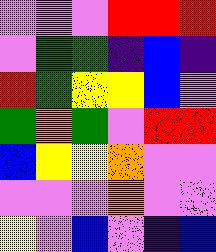[["violet", "violet", "violet", "red", "red", "red"], ["violet", "green", "green", "indigo", "blue", "indigo"], ["red", "green", "yellow", "yellow", "blue", "violet"], ["green", "orange", "green", "violet", "red", "red"], ["blue", "yellow", "yellow", "orange", "violet", "violet"], ["violet", "violet", "violet", "orange", "violet", "violet"], ["yellow", "violet", "blue", "violet", "indigo", "blue"]]